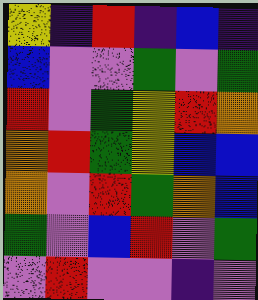[["yellow", "indigo", "red", "indigo", "blue", "indigo"], ["blue", "violet", "violet", "green", "violet", "green"], ["red", "violet", "green", "yellow", "red", "orange"], ["orange", "red", "green", "yellow", "blue", "blue"], ["orange", "violet", "red", "green", "orange", "blue"], ["green", "violet", "blue", "red", "violet", "green"], ["violet", "red", "violet", "violet", "indigo", "violet"]]